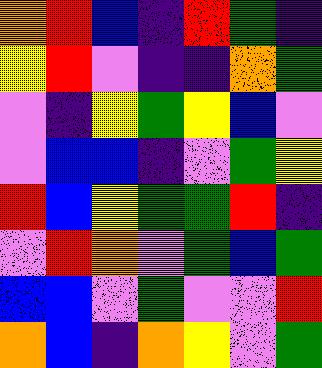[["orange", "red", "blue", "indigo", "red", "green", "indigo"], ["yellow", "red", "violet", "indigo", "indigo", "orange", "green"], ["violet", "indigo", "yellow", "green", "yellow", "blue", "violet"], ["violet", "blue", "blue", "indigo", "violet", "green", "yellow"], ["red", "blue", "yellow", "green", "green", "red", "indigo"], ["violet", "red", "orange", "violet", "green", "blue", "green"], ["blue", "blue", "violet", "green", "violet", "violet", "red"], ["orange", "blue", "indigo", "orange", "yellow", "violet", "green"]]